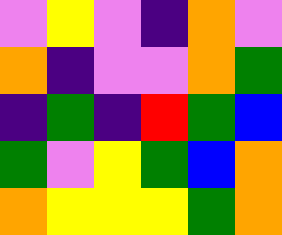[["violet", "yellow", "violet", "indigo", "orange", "violet"], ["orange", "indigo", "violet", "violet", "orange", "green"], ["indigo", "green", "indigo", "red", "green", "blue"], ["green", "violet", "yellow", "green", "blue", "orange"], ["orange", "yellow", "yellow", "yellow", "green", "orange"]]